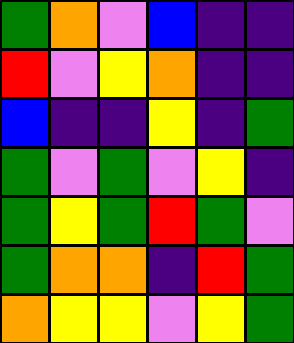[["green", "orange", "violet", "blue", "indigo", "indigo"], ["red", "violet", "yellow", "orange", "indigo", "indigo"], ["blue", "indigo", "indigo", "yellow", "indigo", "green"], ["green", "violet", "green", "violet", "yellow", "indigo"], ["green", "yellow", "green", "red", "green", "violet"], ["green", "orange", "orange", "indigo", "red", "green"], ["orange", "yellow", "yellow", "violet", "yellow", "green"]]